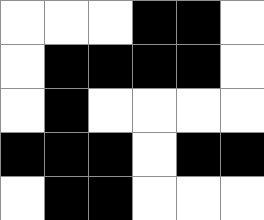[["white", "white", "white", "black", "black", "white"], ["white", "black", "black", "black", "black", "white"], ["white", "black", "white", "white", "white", "white"], ["black", "black", "black", "white", "black", "black"], ["white", "black", "black", "white", "white", "white"]]